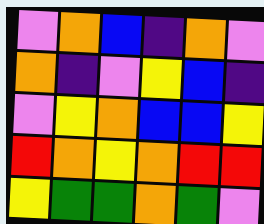[["violet", "orange", "blue", "indigo", "orange", "violet"], ["orange", "indigo", "violet", "yellow", "blue", "indigo"], ["violet", "yellow", "orange", "blue", "blue", "yellow"], ["red", "orange", "yellow", "orange", "red", "red"], ["yellow", "green", "green", "orange", "green", "violet"]]